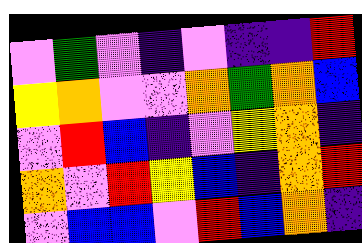[["violet", "green", "violet", "indigo", "violet", "indigo", "indigo", "red"], ["yellow", "orange", "violet", "violet", "orange", "green", "orange", "blue"], ["violet", "red", "blue", "indigo", "violet", "yellow", "orange", "indigo"], ["orange", "violet", "red", "yellow", "blue", "indigo", "orange", "red"], ["violet", "blue", "blue", "violet", "red", "blue", "orange", "indigo"]]